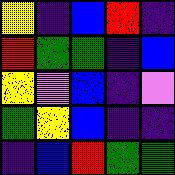[["yellow", "indigo", "blue", "red", "indigo"], ["red", "green", "green", "indigo", "blue"], ["yellow", "violet", "blue", "indigo", "violet"], ["green", "yellow", "blue", "indigo", "indigo"], ["indigo", "blue", "red", "green", "green"]]